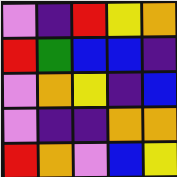[["violet", "indigo", "red", "yellow", "orange"], ["red", "green", "blue", "blue", "indigo"], ["violet", "orange", "yellow", "indigo", "blue"], ["violet", "indigo", "indigo", "orange", "orange"], ["red", "orange", "violet", "blue", "yellow"]]